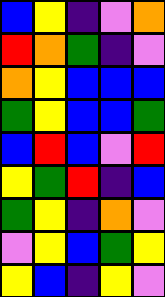[["blue", "yellow", "indigo", "violet", "orange"], ["red", "orange", "green", "indigo", "violet"], ["orange", "yellow", "blue", "blue", "blue"], ["green", "yellow", "blue", "blue", "green"], ["blue", "red", "blue", "violet", "red"], ["yellow", "green", "red", "indigo", "blue"], ["green", "yellow", "indigo", "orange", "violet"], ["violet", "yellow", "blue", "green", "yellow"], ["yellow", "blue", "indigo", "yellow", "violet"]]